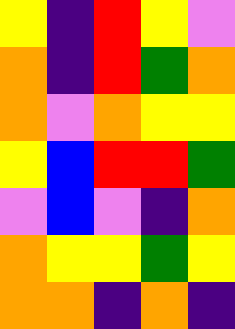[["yellow", "indigo", "red", "yellow", "violet"], ["orange", "indigo", "red", "green", "orange"], ["orange", "violet", "orange", "yellow", "yellow"], ["yellow", "blue", "red", "red", "green"], ["violet", "blue", "violet", "indigo", "orange"], ["orange", "yellow", "yellow", "green", "yellow"], ["orange", "orange", "indigo", "orange", "indigo"]]